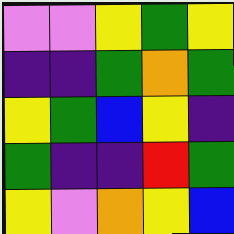[["violet", "violet", "yellow", "green", "yellow"], ["indigo", "indigo", "green", "orange", "green"], ["yellow", "green", "blue", "yellow", "indigo"], ["green", "indigo", "indigo", "red", "green"], ["yellow", "violet", "orange", "yellow", "blue"]]